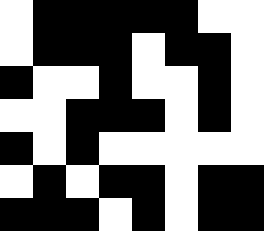[["white", "black", "black", "black", "black", "black", "white", "white"], ["white", "black", "black", "black", "white", "black", "black", "white"], ["black", "white", "white", "black", "white", "white", "black", "white"], ["white", "white", "black", "black", "black", "white", "black", "white"], ["black", "white", "black", "white", "white", "white", "white", "white"], ["white", "black", "white", "black", "black", "white", "black", "black"], ["black", "black", "black", "white", "black", "white", "black", "black"]]